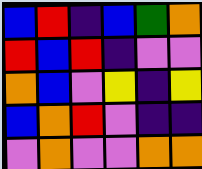[["blue", "red", "indigo", "blue", "green", "orange"], ["red", "blue", "red", "indigo", "violet", "violet"], ["orange", "blue", "violet", "yellow", "indigo", "yellow"], ["blue", "orange", "red", "violet", "indigo", "indigo"], ["violet", "orange", "violet", "violet", "orange", "orange"]]